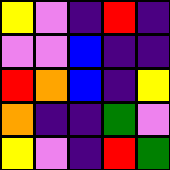[["yellow", "violet", "indigo", "red", "indigo"], ["violet", "violet", "blue", "indigo", "indigo"], ["red", "orange", "blue", "indigo", "yellow"], ["orange", "indigo", "indigo", "green", "violet"], ["yellow", "violet", "indigo", "red", "green"]]